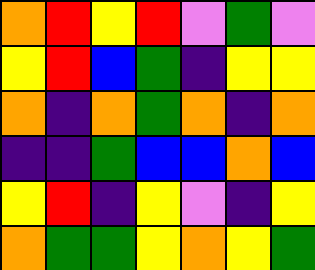[["orange", "red", "yellow", "red", "violet", "green", "violet"], ["yellow", "red", "blue", "green", "indigo", "yellow", "yellow"], ["orange", "indigo", "orange", "green", "orange", "indigo", "orange"], ["indigo", "indigo", "green", "blue", "blue", "orange", "blue"], ["yellow", "red", "indigo", "yellow", "violet", "indigo", "yellow"], ["orange", "green", "green", "yellow", "orange", "yellow", "green"]]